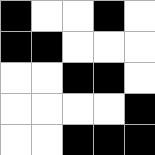[["black", "white", "white", "black", "white"], ["black", "black", "white", "white", "white"], ["white", "white", "black", "black", "white"], ["white", "white", "white", "white", "black"], ["white", "white", "black", "black", "black"]]